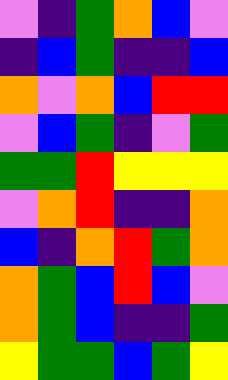[["violet", "indigo", "green", "orange", "blue", "violet"], ["indigo", "blue", "green", "indigo", "indigo", "blue"], ["orange", "violet", "orange", "blue", "red", "red"], ["violet", "blue", "green", "indigo", "violet", "green"], ["green", "green", "red", "yellow", "yellow", "yellow"], ["violet", "orange", "red", "indigo", "indigo", "orange"], ["blue", "indigo", "orange", "red", "green", "orange"], ["orange", "green", "blue", "red", "blue", "violet"], ["orange", "green", "blue", "indigo", "indigo", "green"], ["yellow", "green", "green", "blue", "green", "yellow"]]